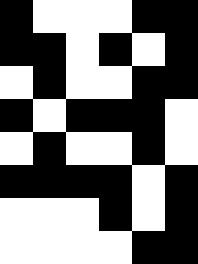[["black", "white", "white", "white", "black", "black"], ["black", "black", "white", "black", "white", "black"], ["white", "black", "white", "white", "black", "black"], ["black", "white", "black", "black", "black", "white"], ["white", "black", "white", "white", "black", "white"], ["black", "black", "black", "black", "white", "black"], ["white", "white", "white", "black", "white", "black"], ["white", "white", "white", "white", "black", "black"]]